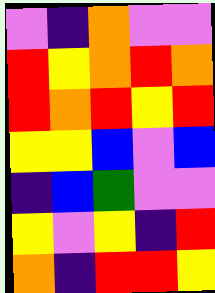[["violet", "indigo", "orange", "violet", "violet"], ["red", "yellow", "orange", "red", "orange"], ["red", "orange", "red", "yellow", "red"], ["yellow", "yellow", "blue", "violet", "blue"], ["indigo", "blue", "green", "violet", "violet"], ["yellow", "violet", "yellow", "indigo", "red"], ["orange", "indigo", "red", "red", "yellow"]]